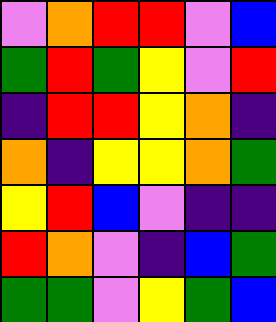[["violet", "orange", "red", "red", "violet", "blue"], ["green", "red", "green", "yellow", "violet", "red"], ["indigo", "red", "red", "yellow", "orange", "indigo"], ["orange", "indigo", "yellow", "yellow", "orange", "green"], ["yellow", "red", "blue", "violet", "indigo", "indigo"], ["red", "orange", "violet", "indigo", "blue", "green"], ["green", "green", "violet", "yellow", "green", "blue"]]